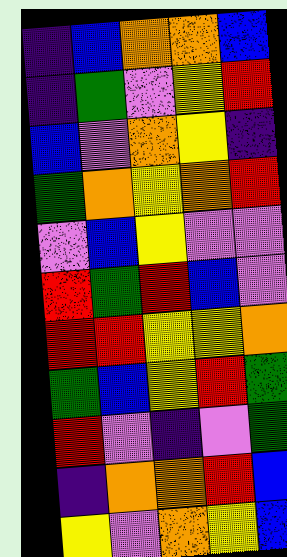[["indigo", "blue", "orange", "orange", "blue"], ["indigo", "green", "violet", "yellow", "red"], ["blue", "violet", "orange", "yellow", "indigo"], ["green", "orange", "yellow", "orange", "red"], ["violet", "blue", "yellow", "violet", "violet"], ["red", "green", "red", "blue", "violet"], ["red", "red", "yellow", "yellow", "orange"], ["green", "blue", "yellow", "red", "green"], ["red", "violet", "indigo", "violet", "green"], ["indigo", "orange", "orange", "red", "blue"], ["yellow", "violet", "orange", "yellow", "blue"]]